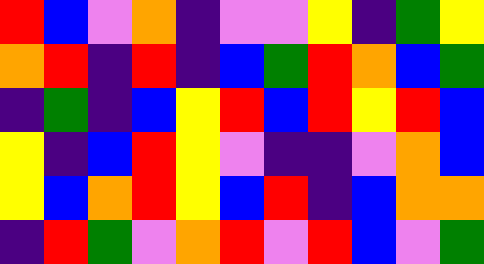[["red", "blue", "violet", "orange", "indigo", "violet", "violet", "yellow", "indigo", "green", "yellow"], ["orange", "red", "indigo", "red", "indigo", "blue", "green", "red", "orange", "blue", "green"], ["indigo", "green", "indigo", "blue", "yellow", "red", "blue", "red", "yellow", "red", "blue"], ["yellow", "indigo", "blue", "red", "yellow", "violet", "indigo", "indigo", "violet", "orange", "blue"], ["yellow", "blue", "orange", "red", "yellow", "blue", "red", "indigo", "blue", "orange", "orange"], ["indigo", "red", "green", "violet", "orange", "red", "violet", "red", "blue", "violet", "green"]]